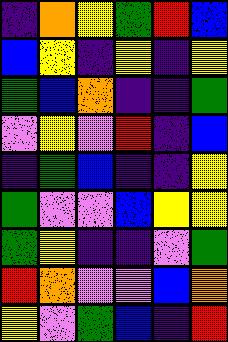[["indigo", "orange", "yellow", "green", "red", "blue"], ["blue", "yellow", "indigo", "yellow", "indigo", "yellow"], ["green", "blue", "orange", "indigo", "indigo", "green"], ["violet", "yellow", "violet", "red", "indigo", "blue"], ["indigo", "green", "blue", "indigo", "indigo", "yellow"], ["green", "violet", "violet", "blue", "yellow", "yellow"], ["green", "yellow", "indigo", "indigo", "violet", "green"], ["red", "orange", "violet", "violet", "blue", "orange"], ["yellow", "violet", "green", "blue", "indigo", "red"]]